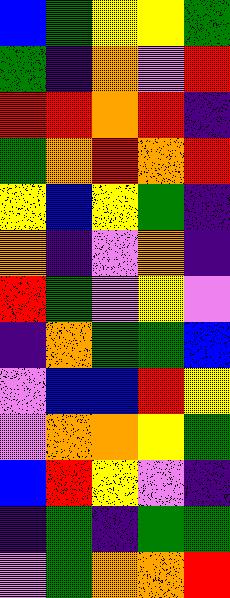[["blue", "green", "yellow", "yellow", "green"], ["green", "indigo", "orange", "violet", "red"], ["red", "red", "orange", "red", "indigo"], ["green", "orange", "red", "orange", "red"], ["yellow", "blue", "yellow", "green", "indigo"], ["orange", "indigo", "violet", "orange", "indigo"], ["red", "green", "violet", "yellow", "violet"], ["indigo", "orange", "green", "green", "blue"], ["violet", "blue", "blue", "red", "yellow"], ["violet", "orange", "orange", "yellow", "green"], ["blue", "red", "yellow", "violet", "indigo"], ["indigo", "green", "indigo", "green", "green"], ["violet", "green", "orange", "orange", "red"]]